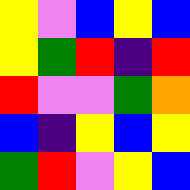[["yellow", "violet", "blue", "yellow", "blue"], ["yellow", "green", "red", "indigo", "red"], ["red", "violet", "violet", "green", "orange"], ["blue", "indigo", "yellow", "blue", "yellow"], ["green", "red", "violet", "yellow", "blue"]]